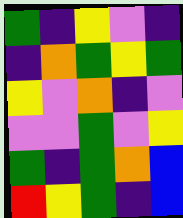[["green", "indigo", "yellow", "violet", "indigo"], ["indigo", "orange", "green", "yellow", "green"], ["yellow", "violet", "orange", "indigo", "violet"], ["violet", "violet", "green", "violet", "yellow"], ["green", "indigo", "green", "orange", "blue"], ["red", "yellow", "green", "indigo", "blue"]]